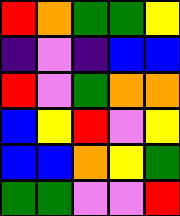[["red", "orange", "green", "green", "yellow"], ["indigo", "violet", "indigo", "blue", "blue"], ["red", "violet", "green", "orange", "orange"], ["blue", "yellow", "red", "violet", "yellow"], ["blue", "blue", "orange", "yellow", "green"], ["green", "green", "violet", "violet", "red"]]